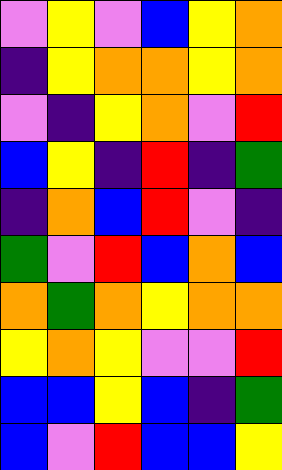[["violet", "yellow", "violet", "blue", "yellow", "orange"], ["indigo", "yellow", "orange", "orange", "yellow", "orange"], ["violet", "indigo", "yellow", "orange", "violet", "red"], ["blue", "yellow", "indigo", "red", "indigo", "green"], ["indigo", "orange", "blue", "red", "violet", "indigo"], ["green", "violet", "red", "blue", "orange", "blue"], ["orange", "green", "orange", "yellow", "orange", "orange"], ["yellow", "orange", "yellow", "violet", "violet", "red"], ["blue", "blue", "yellow", "blue", "indigo", "green"], ["blue", "violet", "red", "blue", "blue", "yellow"]]